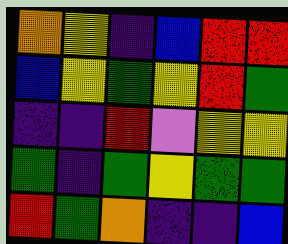[["orange", "yellow", "indigo", "blue", "red", "red"], ["blue", "yellow", "green", "yellow", "red", "green"], ["indigo", "indigo", "red", "violet", "yellow", "yellow"], ["green", "indigo", "green", "yellow", "green", "green"], ["red", "green", "orange", "indigo", "indigo", "blue"]]